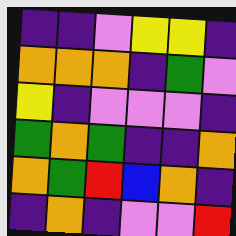[["indigo", "indigo", "violet", "yellow", "yellow", "indigo"], ["orange", "orange", "orange", "indigo", "green", "violet"], ["yellow", "indigo", "violet", "violet", "violet", "indigo"], ["green", "orange", "green", "indigo", "indigo", "orange"], ["orange", "green", "red", "blue", "orange", "indigo"], ["indigo", "orange", "indigo", "violet", "violet", "red"]]